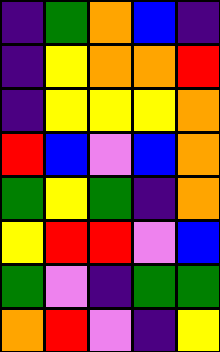[["indigo", "green", "orange", "blue", "indigo"], ["indigo", "yellow", "orange", "orange", "red"], ["indigo", "yellow", "yellow", "yellow", "orange"], ["red", "blue", "violet", "blue", "orange"], ["green", "yellow", "green", "indigo", "orange"], ["yellow", "red", "red", "violet", "blue"], ["green", "violet", "indigo", "green", "green"], ["orange", "red", "violet", "indigo", "yellow"]]